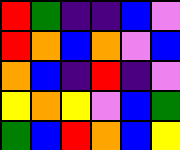[["red", "green", "indigo", "indigo", "blue", "violet"], ["red", "orange", "blue", "orange", "violet", "blue"], ["orange", "blue", "indigo", "red", "indigo", "violet"], ["yellow", "orange", "yellow", "violet", "blue", "green"], ["green", "blue", "red", "orange", "blue", "yellow"]]